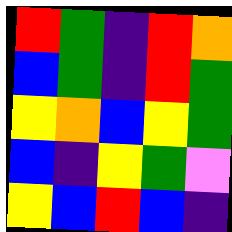[["red", "green", "indigo", "red", "orange"], ["blue", "green", "indigo", "red", "green"], ["yellow", "orange", "blue", "yellow", "green"], ["blue", "indigo", "yellow", "green", "violet"], ["yellow", "blue", "red", "blue", "indigo"]]